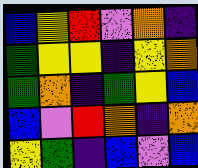[["blue", "yellow", "red", "violet", "orange", "indigo"], ["green", "yellow", "yellow", "indigo", "yellow", "orange"], ["green", "orange", "indigo", "green", "yellow", "blue"], ["blue", "violet", "red", "orange", "indigo", "orange"], ["yellow", "green", "indigo", "blue", "violet", "blue"]]